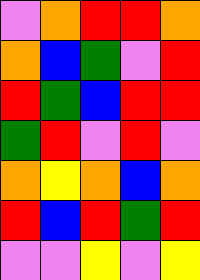[["violet", "orange", "red", "red", "orange"], ["orange", "blue", "green", "violet", "red"], ["red", "green", "blue", "red", "red"], ["green", "red", "violet", "red", "violet"], ["orange", "yellow", "orange", "blue", "orange"], ["red", "blue", "red", "green", "red"], ["violet", "violet", "yellow", "violet", "yellow"]]